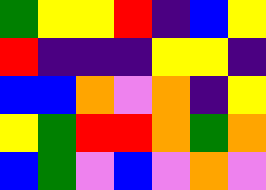[["green", "yellow", "yellow", "red", "indigo", "blue", "yellow"], ["red", "indigo", "indigo", "indigo", "yellow", "yellow", "indigo"], ["blue", "blue", "orange", "violet", "orange", "indigo", "yellow"], ["yellow", "green", "red", "red", "orange", "green", "orange"], ["blue", "green", "violet", "blue", "violet", "orange", "violet"]]